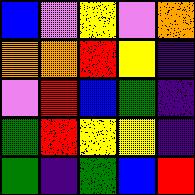[["blue", "violet", "yellow", "violet", "orange"], ["orange", "orange", "red", "yellow", "indigo"], ["violet", "red", "blue", "green", "indigo"], ["green", "red", "yellow", "yellow", "indigo"], ["green", "indigo", "green", "blue", "red"]]